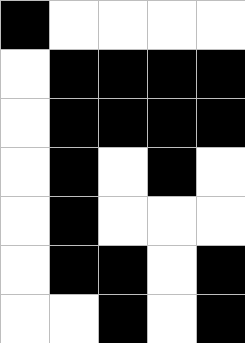[["black", "white", "white", "white", "white"], ["white", "black", "black", "black", "black"], ["white", "black", "black", "black", "black"], ["white", "black", "white", "black", "white"], ["white", "black", "white", "white", "white"], ["white", "black", "black", "white", "black"], ["white", "white", "black", "white", "black"]]